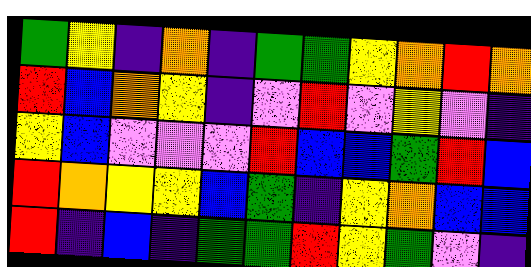[["green", "yellow", "indigo", "orange", "indigo", "green", "green", "yellow", "orange", "red", "orange"], ["red", "blue", "orange", "yellow", "indigo", "violet", "red", "violet", "yellow", "violet", "indigo"], ["yellow", "blue", "violet", "violet", "violet", "red", "blue", "blue", "green", "red", "blue"], ["red", "orange", "yellow", "yellow", "blue", "green", "indigo", "yellow", "orange", "blue", "blue"], ["red", "indigo", "blue", "indigo", "green", "green", "red", "yellow", "green", "violet", "indigo"]]